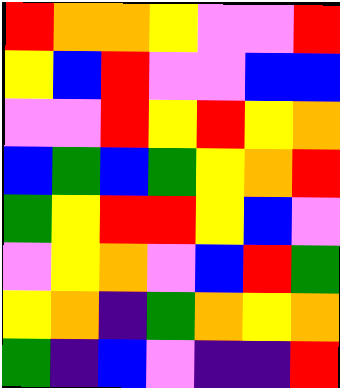[["red", "orange", "orange", "yellow", "violet", "violet", "red"], ["yellow", "blue", "red", "violet", "violet", "blue", "blue"], ["violet", "violet", "red", "yellow", "red", "yellow", "orange"], ["blue", "green", "blue", "green", "yellow", "orange", "red"], ["green", "yellow", "red", "red", "yellow", "blue", "violet"], ["violet", "yellow", "orange", "violet", "blue", "red", "green"], ["yellow", "orange", "indigo", "green", "orange", "yellow", "orange"], ["green", "indigo", "blue", "violet", "indigo", "indigo", "red"]]